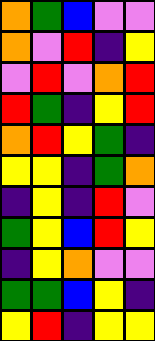[["orange", "green", "blue", "violet", "violet"], ["orange", "violet", "red", "indigo", "yellow"], ["violet", "red", "violet", "orange", "red"], ["red", "green", "indigo", "yellow", "red"], ["orange", "red", "yellow", "green", "indigo"], ["yellow", "yellow", "indigo", "green", "orange"], ["indigo", "yellow", "indigo", "red", "violet"], ["green", "yellow", "blue", "red", "yellow"], ["indigo", "yellow", "orange", "violet", "violet"], ["green", "green", "blue", "yellow", "indigo"], ["yellow", "red", "indigo", "yellow", "yellow"]]